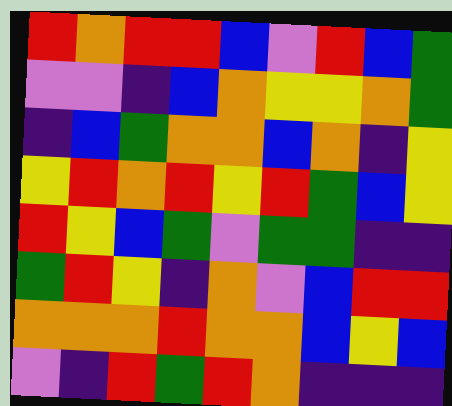[["red", "orange", "red", "red", "blue", "violet", "red", "blue", "green"], ["violet", "violet", "indigo", "blue", "orange", "yellow", "yellow", "orange", "green"], ["indigo", "blue", "green", "orange", "orange", "blue", "orange", "indigo", "yellow"], ["yellow", "red", "orange", "red", "yellow", "red", "green", "blue", "yellow"], ["red", "yellow", "blue", "green", "violet", "green", "green", "indigo", "indigo"], ["green", "red", "yellow", "indigo", "orange", "violet", "blue", "red", "red"], ["orange", "orange", "orange", "red", "orange", "orange", "blue", "yellow", "blue"], ["violet", "indigo", "red", "green", "red", "orange", "indigo", "indigo", "indigo"]]